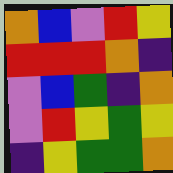[["orange", "blue", "violet", "red", "yellow"], ["red", "red", "red", "orange", "indigo"], ["violet", "blue", "green", "indigo", "orange"], ["violet", "red", "yellow", "green", "yellow"], ["indigo", "yellow", "green", "green", "orange"]]